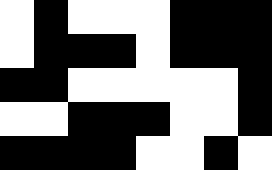[["white", "black", "white", "white", "white", "black", "black", "black"], ["white", "black", "black", "black", "white", "black", "black", "black"], ["black", "black", "white", "white", "white", "white", "white", "black"], ["white", "white", "black", "black", "black", "white", "white", "black"], ["black", "black", "black", "black", "white", "white", "black", "white"]]